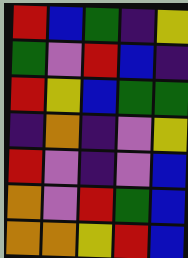[["red", "blue", "green", "indigo", "yellow"], ["green", "violet", "red", "blue", "indigo"], ["red", "yellow", "blue", "green", "green"], ["indigo", "orange", "indigo", "violet", "yellow"], ["red", "violet", "indigo", "violet", "blue"], ["orange", "violet", "red", "green", "blue"], ["orange", "orange", "yellow", "red", "blue"]]